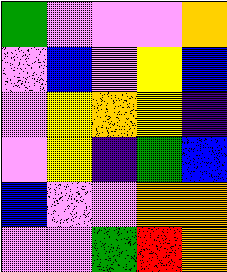[["green", "violet", "violet", "violet", "orange"], ["violet", "blue", "violet", "yellow", "blue"], ["violet", "yellow", "orange", "yellow", "indigo"], ["violet", "yellow", "indigo", "green", "blue"], ["blue", "violet", "violet", "orange", "orange"], ["violet", "violet", "green", "red", "orange"]]